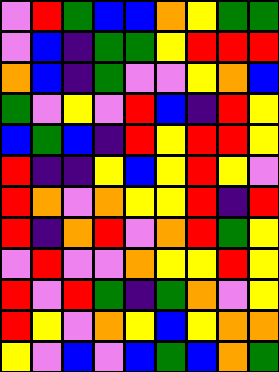[["violet", "red", "green", "blue", "blue", "orange", "yellow", "green", "green"], ["violet", "blue", "indigo", "green", "green", "yellow", "red", "red", "red"], ["orange", "blue", "indigo", "green", "violet", "violet", "yellow", "orange", "blue"], ["green", "violet", "yellow", "violet", "red", "blue", "indigo", "red", "yellow"], ["blue", "green", "blue", "indigo", "red", "yellow", "red", "red", "yellow"], ["red", "indigo", "indigo", "yellow", "blue", "yellow", "red", "yellow", "violet"], ["red", "orange", "violet", "orange", "yellow", "yellow", "red", "indigo", "red"], ["red", "indigo", "orange", "red", "violet", "orange", "red", "green", "yellow"], ["violet", "red", "violet", "violet", "orange", "yellow", "yellow", "red", "yellow"], ["red", "violet", "red", "green", "indigo", "green", "orange", "violet", "yellow"], ["red", "yellow", "violet", "orange", "yellow", "blue", "yellow", "orange", "orange"], ["yellow", "violet", "blue", "violet", "blue", "green", "blue", "orange", "green"]]